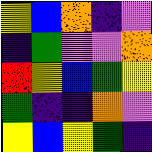[["yellow", "blue", "orange", "indigo", "violet"], ["indigo", "green", "violet", "violet", "orange"], ["red", "yellow", "blue", "green", "yellow"], ["green", "indigo", "indigo", "orange", "violet"], ["yellow", "blue", "yellow", "green", "indigo"]]